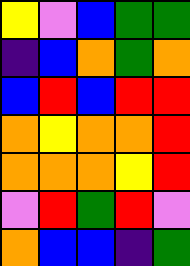[["yellow", "violet", "blue", "green", "green"], ["indigo", "blue", "orange", "green", "orange"], ["blue", "red", "blue", "red", "red"], ["orange", "yellow", "orange", "orange", "red"], ["orange", "orange", "orange", "yellow", "red"], ["violet", "red", "green", "red", "violet"], ["orange", "blue", "blue", "indigo", "green"]]